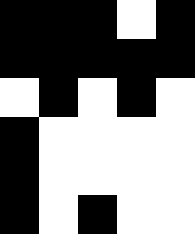[["black", "black", "black", "white", "black"], ["black", "black", "black", "black", "black"], ["white", "black", "white", "black", "white"], ["black", "white", "white", "white", "white"], ["black", "white", "white", "white", "white"], ["black", "white", "black", "white", "white"]]